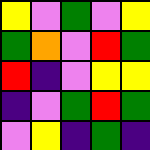[["yellow", "violet", "green", "violet", "yellow"], ["green", "orange", "violet", "red", "green"], ["red", "indigo", "violet", "yellow", "yellow"], ["indigo", "violet", "green", "red", "green"], ["violet", "yellow", "indigo", "green", "indigo"]]